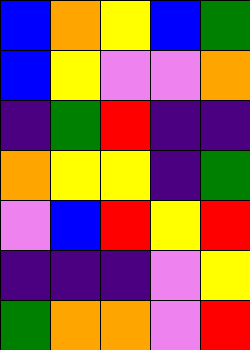[["blue", "orange", "yellow", "blue", "green"], ["blue", "yellow", "violet", "violet", "orange"], ["indigo", "green", "red", "indigo", "indigo"], ["orange", "yellow", "yellow", "indigo", "green"], ["violet", "blue", "red", "yellow", "red"], ["indigo", "indigo", "indigo", "violet", "yellow"], ["green", "orange", "orange", "violet", "red"]]